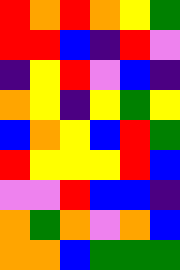[["red", "orange", "red", "orange", "yellow", "green"], ["red", "red", "blue", "indigo", "red", "violet"], ["indigo", "yellow", "red", "violet", "blue", "indigo"], ["orange", "yellow", "indigo", "yellow", "green", "yellow"], ["blue", "orange", "yellow", "blue", "red", "green"], ["red", "yellow", "yellow", "yellow", "red", "blue"], ["violet", "violet", "red", "blue", "blue", "indigo"], ["orange", "green", "orange", "violet", "orange", "blue"], ["orange", "orange", "blue", "green", "green", "green"]]